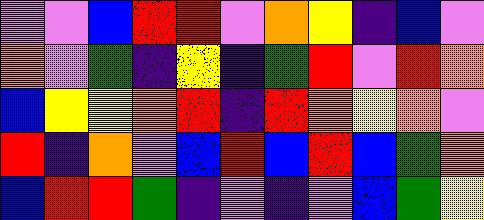[["violet", "violet", "blue", "red", "red", "violet", "orange", "yellow", "indigo", "blue", "violet"], ["orange", "violet", "green", "indigo", "yellow", "indigo", "green", "red", "violet", "red", "orange"], ["blue", "yellow", "yellow", "orange", "red", "indigo", "red", "orange", "yellow", "orange", "violet"], ["red", "indigo", "orange", "violet", "blue", "red", "blue", "red", "blue", "green", "orange"], ["blue", "red", "red", "green", "indigo", "violet", "indigo", "violet", "blue", "green", "yellow"]]